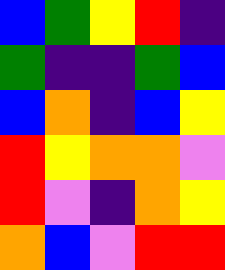[["blue", "green", "yellow", "red", "indigo"], ["green", "indigo", "indigo", "green", "blue"], ["blue", "orange", "indigo", "blue", "yellow"], ["red", "yellow", "orange", "orange", "violet"], ["red", "violet", "indigo", "orange", "yellow"], ["orange", "blue", "violet", "red", "red"]]